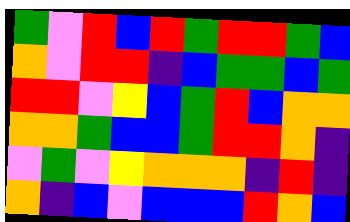[["green", "violet", "red", "blue", "red", "green", "red", "red", "green", "blue"], ["orange", "violet", "red", "red", "indigo", "blue", "green", "green", "blue", "green"], ["red", "red", "violet", "yellow", "blue", "green", "red", "blue", "orange", "orange"], ["orange", "orange", "green", "blue", "blue", "green", "red", "red", "orange", "indigo"], ["violet", "green", "violet", "yellow", "orange", "orange", "orange", "indigo", "red", "indigo"], ["orange", "indigo", "blue", "violet", "blue", "blue", "blue", "red", "orange", "blue"]]